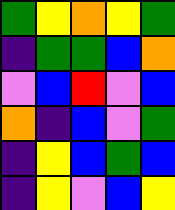[["green", "yellow", "orange", "yellow", "green"], ["indigo", "green", "green", "blue", "orange"], ["violet", "blue", "red", "violet", "blue"], ["orange", "indigo", "blue", "violet", "green"], ["indigo", "yellow", "blue", "green", "blue"], ["indigo", "yellow", "violet", "blue", "yellow"]]